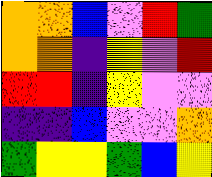[["orange", "orange", "blue", "violet", "red", "green"], ["orange", "orange", "indigo", "yellow", "violet", "red"], ["red", "red", "indigo", "yellow", "violet", "violet"], ["indigo", "indigo", "blue", "violet", "violet", "orange"], ["green", "yellow", "yellow", "green", "blue", "yellow"]]